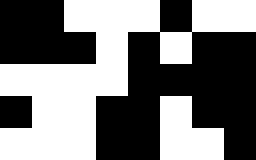[["black", "black", "white", "white", "white", "black", "white", "white"], ["black", "black", "black", "white", "black", "white", "black", "black"], ["white", "white", "white", "white", "black", "black", "black", "black"], ["black", "white", "white", "black", "black", "white", "black", "black"], ["white", "white", "white", "black", "black", "white", "white", "black"]]